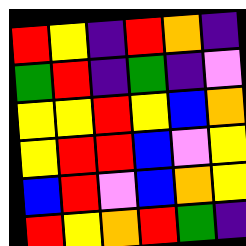[["red", "yellow", "indigo", "red", "orange", "indigo"], ["green", "red", "indigo", "green", "indigo", "violet"], ["yellow", "yellow", "red", "yellow", "blue", "orange"], ["yellow", "red", "red", "blue", "violet", "yellow"], ["blue", "red", "violet", "blue", "orange", "yellow"], ["red", "yellow", "orange", "red", "green", "indigo"]]